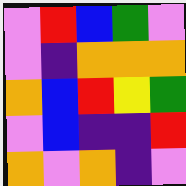[["violet", "red", "blue", "green", "violet"], ["violet", "indigo", "orange", "orange", "orange"], ["orange", "blue", "red", "yellow", "green"], ["violet", "blue", "indigo", "indigo", "red"], ["orange", "violet", "orange", "indigo", "violet"]]